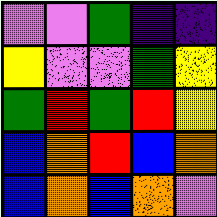[["violet", "violet", "green", "indigo", "indigo"], ["yellow", "violet", "violet", "green", "yellow"], ["green", "red", "green", "red", "yellow"], ["blue", "orange", "red", "blue", "orange"], ["blue", "orange", "blue", "orange", "violet"]]